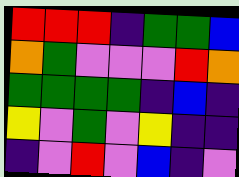[["red", "red", "red", "indigo", "green", "green", "blue"], ["orange", "green", "violet", "violet", "violet", "red", "orange"], ["green", "green", "green", "green", "indigo", "blue", "indigo"], ["yellow", "violet", "green", "violet", "yellow", "indigo", "indigo"], ["indigo", "violet", "red", "violet", "blue", "indigo", "violet"]]